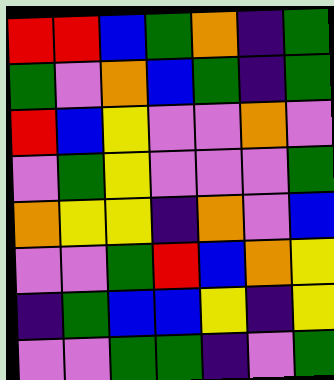[["red", "red", "blue", "green", "orange", "indigo", "green"], ["green", "violet", "orange", "blue", "green", "indigo", "green"], ["red", "blue", "yellow", "violet", "violet", "orange", "violet"], ["violet", "green", "yellow", "violet", "violet", "violet", "green"], ["orange", "yellow", "yellow", "indigo", "orange", "violet", "blue"], ["violet", "violet", "green", "red", "blue", "orange", "yellow"], ["indigo", "green", "blue", "blue", "yellow", "indigo", "yellow"], ["violet", "violet", "green", "green", "indigo", "violet", "green"]]